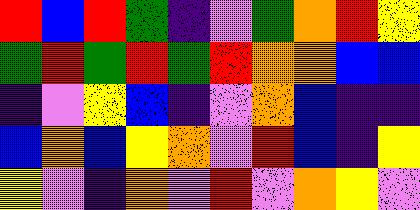[["red", "blue", "red", "green", "indigo", "violet", "green", "orange", "red", "yellow"], ["green", "red", "green", "red", "green", "red", "orange", "orange", "blue", "blue"], ["indigo", "violet", "yellow", "blue", "indigo", "violet", "orange", "blue", "indigo", "indigo"], ["blue", "orange", "blue", "yellow", "orange", "violet", "red", "blue", "indigo", "yellow"], ["yellow", "violet", "indigo", "orange", "violet", "red", "violet", "orange", "yellow", "violet"]]